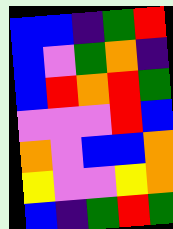[["blue", "blue", "indigo", "green", "red"], ["blue", "violet", "green", "orange", "indigo"], ["blue", "red", "orange", "red", "green"], ["violet", "violet", "violet", "red", "blue"], ["orange", "violet", "blue", "blue", "orange"], ["yellow", "violet", "violet", "yellow", "orange"], ["blue", "indigo", "green", "red", "green"]]